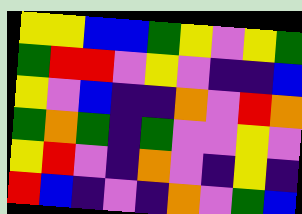[["yellow", "yellow", "blue", "blue", "green", "yellow", "violet", "yellow", "green"], ["green", "red", "red", "violet", "yellow", "violet", "indigo", "indigo", "blue"], ["yellow", "violet", "blue", "indigo", "indigo", "orange", "violet", "red", "orange"], ["green", "orange", "green", "indigo", "green", "violet", "violet", "yellow", "violet"], ["yellow", "red", "violet", "indigo", "orange", "violet", "indigo", "yellow", "indigo"], ["red", "blue", "indigo", "violet", "indigo", "orange", "violet", "green", "blue"]]